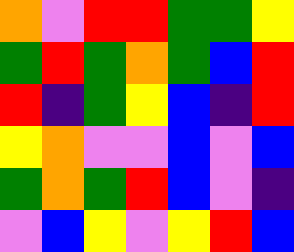[["orange", "violet", "red", "red", "green", "green", "yellow"], ["green", "red", "green", "orange", "green", "blue", "red"], ["red", "indigo", "green", "yellow", "blue", "indigo", "red"], ["yellow", "orange", "violet", "violet", "blue", "violet", "blue"], ["green", "orange", "green", "red", "blue", "violet", "indigo"], ["violet", "blue", "yellow", "violet", "yellow", "red", "blue"]]